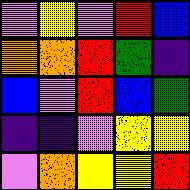[["violet", "yellow", "violet", "red", "blue"], ["orange", "orange", "red", "green", "indigo"], ["blue", "violet", "red", "blue", "green"], ["indigo", "indigo", "violet", "yellow", "yellow"], ["violet", "orange", "yellow", "yellow", "red"]]